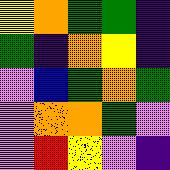[["yellow", "orange", "green", "green", "indigo"], ["green", "indigo", "orange", "yellow", "indigo"], ["violet", "blue", "green", "orange", "green"], ["violet", "orange", "orange", "green", "violet"], ["violet", "red", "yellow", "violet", "indigo"]]